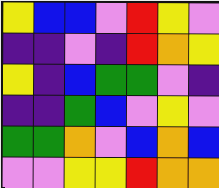[["yellow", "blue", "blue", "violet", "red", "yellow", "violet"], ["indigo", "indigo", "violet", "indigo", "red", "orange", "yellow"], ["yellow", "indigo", "blue", "green", "green", "violet", "indigo"], ["indigo", "indigo", "green", "blue", "violet", "yellow", "violet"], ["green", "green", "orange", "violet", "blue", "orange", "blue"], ["violet", "violet", "yellow", "yellow", "red", "orange", "orange"]]